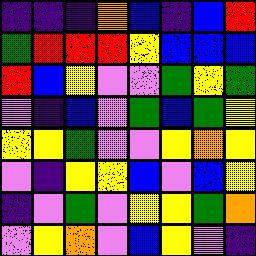[["indigo", "indigo", "indigo", "orange", "blue", "indigo", "blue", "red"], ["green", "red", "red", "red", "yellow", "blue", "blue", "blue"], ["red", "blue", "yellow", "violet", "violet", "green", "yellow", "green"], ["violet", "indigo", "blue", "violet", "green", "blue", "green", "yellow"], ["yellow", "yellow", "green", "violet", "violet", "yellow", "orange", "yellow"], ["violet", "indigo", "yellow", "yellow", "blue", "violet", "blue", "yellow"], ["indigo", "violet", "green", "violet", "yellow", "yellow", "green", "orange"], ["violet", "yellow", "orange", "violet", "blue", "yellow", "violet", "indigo"]]